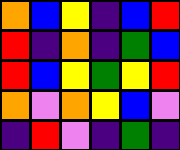[["orange", "blue", "yellow", "indigo", "blue", "red"], ["red", "indigo", "orange", "indigo", "green", "blue"], ["red", "blue", "yellow", "green", "yellow", "red"], ["orange", "violet", "orange", "yellow", "blue", "violet"], ["indigo", "red", "violet", "indigo", "green", "indigo"]]